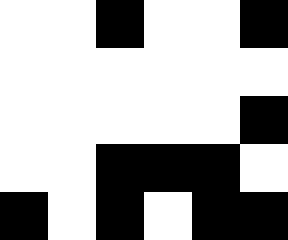[["white", "white", "black", "white", "white", "black"], ["white", "white", "white", "white", "white", "white"], ["white", "white", "white", "white", "white", "black"], ["white", "white", "black", "black", "black", "white"], ["black", "white", "black", "white", "black", "black"]]